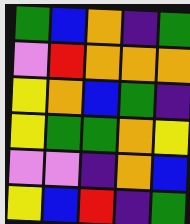[["green", "blue", "orange", "indigo", "green"], ["violet", "red", "orange", "orange", "orange"], ["yellow", "orange", "blue", "green", "indigo"], ["yellow", "green", "green", "orange", "yellow"], ["violet", "violet", "indigo", "orange", "blue"], ["yellow", "blue", "red", "indigo", "green"]]